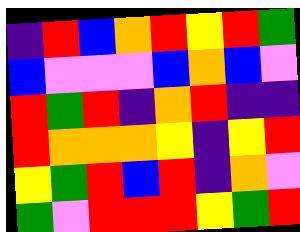[["indigo", "red", "blue", "orange", "red", "yellow", "red", "green"], ["blue", "violet", "violet", "violet", "blue", "orange", "blue", "violet"], ["red", "green", "red", "indigo", "orange", "red", "indigo", "indigo"], ["red", "orange", "orange", "orange", "yellow", "indigo", "yellow", "red"], ["yellow", "green", "red", "blue", "red", "indigo", "orange", "violet"], ["green", "violet", "red", "red", "red", "yellow", "green", "red"]]